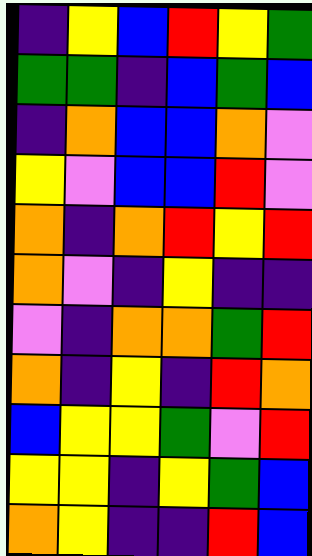[["indigo", "yellow", "blue", "red", "yellow", "green"], ["green", "green", "indigo", "blue", "green", "blue"], ["indigo", "orange", "blue", "blue", "orange", "violet"], ["yellow", "violet", "blue", "blue", "red", "violet"], ["orange", "indigo", "orange", "red", "yellow", "red"], ["orange", "violet", "indigo", "yellow", "indigo", "indigo"], ["violet", "indigo", "orange", "orange", "green", "red"], ["orange", "indigo", "yellow", "indigo", "red", "orange"], ["blue", "yellow", "yellow", "green", "violet", "red"], ["yellow", "yellow", "indigo", "yellow", "green", "blue"], ["orange", "yellow", "indigo", "indigo", "red", "blue"]]